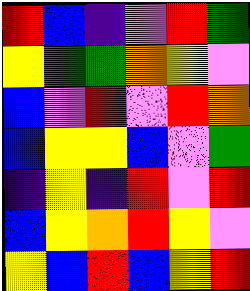[["red", "blue", "indigo", "violet", "red", "green"], ["yellow", "green", "green", "orange", "yellow", "violet"], ["blue", "violet", "red", "violet", "red", "orange"], ["blue", "yellow", "yellow", "blue", "violet", "green"], ["indigo", "yellow", "indigo", "red", "violet", "red"], ["blue", "yellow", "orange", "red", "yellow", "violet"], ["yellow", "blue", "red", "blue", "yellow", "red"]]